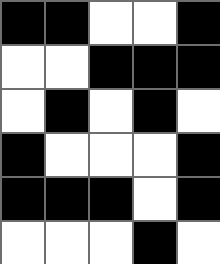[["black", "black", "white", "white", "black"], ["white", "white", "black", "black", "black"], ["white", "black", "white", "black", "white"], ["black", "white", "white", "white", "black"], ["black", "black", "black", "white", "black"], ["white", "white", "white", "black", "white"]]